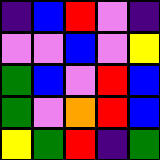[["indigo", "blue", "red", "violet", "indigo"], ["violet", "violet", "blue", "violet", "yellow"], ["green", "blue", "violet", "red", "blue"], ["green", "violet", "orange", "red", "blue"], ["yellow", "green", "red", "indigo", "green"]]